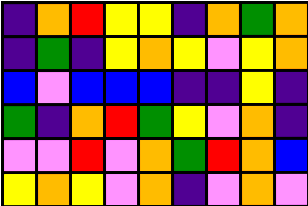[["indigo", "orange", "red", "yellow", "yellow", "indigo", "orange", "green", "orange"], ["indigo", "green", "indigo", "yellow", "orange", "yellow", "violet", "yellow", "orange"], ["blue", "violet", "blue", "blue", "blue", "indigo", "indigo", "yellow", "indigo"], ["green", "indigo", "orange", "red", "green", "yellow", "violet", "orange", "indigo"], ["violet", "violet", "red", "violet", "orange", "green", "red", "orange", "blue"], ["yellow", "orange", "yellow", "violet", "orange", "indigo", "violet", "orange", "violet"]]